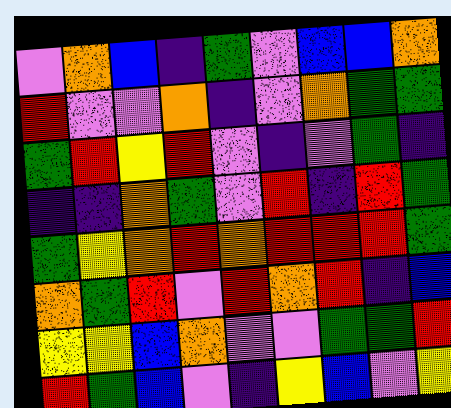[["violet", "orange", "blue", "indigo", "green", "violet", "blue", "blue", "orange"], ["red", "violet", "violet", "orange", "indigo", "violet", "orange", "green", "green"], ["green", "red", "yellow", "red", "violet", "indigo", "violet", "green", "indigo"], ["indigo", "indigo", "orange", "green", "violet", "red", "indigo", "red", "green"], ["green", "yellow", "orange", "red", "orange", "red", "red", "red", "green"], ["orange", "green", "red", "violet", "red", "orange", "red", "indigo", "blue"], ["yellow", "yellow", "blue", "orange", "violet", "violet", "green", "green", "red"], ["red", "green", "blue", "violet", "indigo", "yellow", "blue", "violet", "yellow"]]